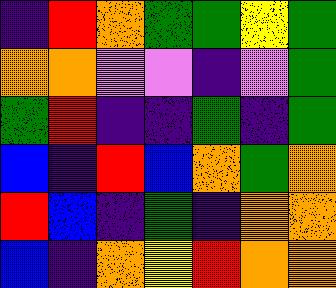[["indigo", "red", "orange", "green", "green", "yellow", "green"], ["orange", "orange", "violet", "violet", "indigo", "violet", "green"], ["green", "red", "indigo", "indigo", "green", "indigo", "green"], ["blue", "indigo", "red", "blue", "orange", "green", "orange"], ["red", "blue", "indigo", "green", "indigo", "orange", "orange"], ["blue", "indigo", "orange", "yellow", "red", "orange", "orange"]]